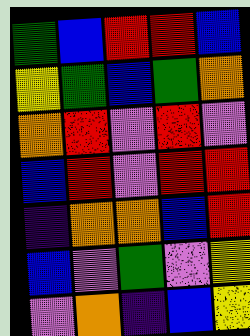[["green", "blue", "red", "red", "blue"], ["yellow", "green", "blue", "green", "orange"], ["orange", "red", "violet", "red", "violet"], ["blue", "red", "violet", "red", "red"], ["indigo", "orange", "orange", "blue", "red"], ["blue", "violet", "green", "violet", "yellow"], ["violet", "orange", "indigo", "blue", "yellow"]]